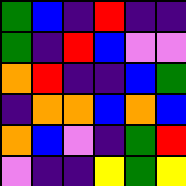[["green", "blue", "indigo", "red", "indigo", "indigo"], ["green", "indigo", "red", "blue", "violet", "violet"], ["orange", "red", "indigo", "indigo", "blue", "green"], ["indigo", "orange", "orange", "blue", "orange", "blue"], ["orange", "blue", "violet", "indigo", "green", "red"], ["violet", "indigo", "indigo", "yellow", "green", "yellow"]]